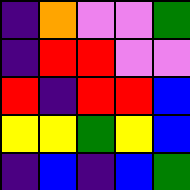[["indigo", "orange", "violet", "violet", "green"], ["indigo", "red", "red", "violet", "violet"], ["red", "indigo", "red", "red", "blue"], ["yellow", "yellow", "green", "yellow", "blue"], ["indigo", "blue", "indigo", "blue", "green"]]